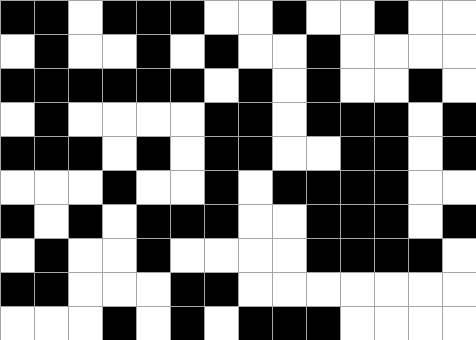[["black", "black", "white", "black", "black", "black", "white", "white", "black", "white", "white", "black", "white", "white"], ["white", "black", "white", "white", "black", "white", "black", "white", "white", "black", "white", "white", "white", "white"], ["black", "black", "black", "black", "black", "black", "white", "black", "white", "black", "white", "white", "black", "white"], ["white", "black", "white", "white", "white", "white", "black", "black", "white", "black", "black", "black", "white", "black"], ["black", "black", "black", "white", "black", "white", "black", "black", "white", "white", "black", "black", "white", "black"], ["white", "white", "white", "black", "white", "white", "black", "white", "black", "black", "black", "black", "white", "white"], ["black", "white", "black", "white", "black", "black", "black", "white", "white", "black", "black", "black", "white", "black"], ["white", "black", "white", "white", "black", "white", "white", "white", "white", "black", "black", "black", "black", "white"], ["black", "black", "white", "white", "white", "black", "black", "white", "white", "white", "white", "white", "white", "white"], ["white", "white", "white", "black", "white", "black", "white", "black", "black", "black", "white", "white", "white", "white"]]